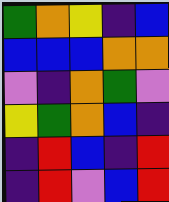[["green", "orange", "yellow", "indigo", "blue"], ["blue", "blue", "blue", "orange", "orange"], ["violet", "indigo", "orange", "green", "violet"], ["yellow", "green", "orange", "blue", "indigo"], ["indigo", "red", "blue", "indigo", "red"], ["indigo", "red", "violet", "blue", "red"]]